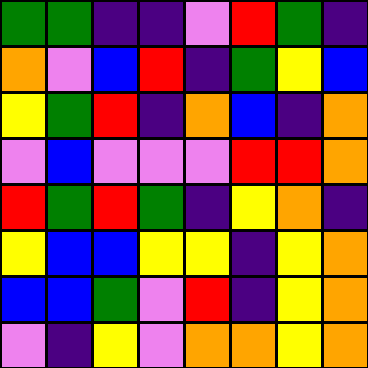[["green", "green", "indigo", "indigo", "violet", "red", "green", "indigo"], ["orange", "violet", "blue", "red", "indigo", "green", "yellow", "blue"], ["yellow", "green", "red", "indigo", "orange", "blue", "indigo", "orange"], ["violet", "blue", "violet", "violet", "violet", "red", "red", "orange"], ["red", "green", "red", "green", "indigo", "yellow", "orange", "indigo"], ["yellow", "blue", "blue", "yellow", "yellow", "indigo", "yellow", "orange"], ["blue", "blue", "green", "violet", "red", "indigo", "yellow", "orange"], ["violet", "indigo", "yellow", "violet", "orange", "orange", "yellow", "orange"]]